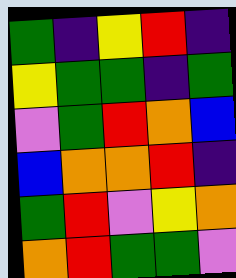[["green", "indigo", "yellow", "red", "indigo"], ["yellow", "green", "green", "indigo", "green"], ["violet", "green", "red", "orange", "blue"], ["blue", "orange", "orange", "red", "indigo"], ["green", "red", "violet", "yellow", "orange"], ["orange", "red", "green", "green", "violet"]]